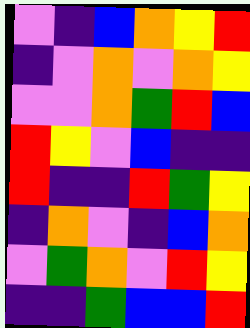[["violet", "indigo", "blue", "orange", "yellow", "red"], ["indigo", "violet", "orange", "violet", "orange", "yellow"], ["violet", "violet", "orange", "green", "red", "blue"], ["red", "yellow", "violet", "blue", "indigo", "indigo"], ["red", "indigo", "indigo", "red", "green", "yellow"], ["indigo", "orange", "violet", "indigo", "blue", "orange"], ["violet", "green", "orange", "violet", "red", "yellow"], ["indigo", "indigo", "green", "blue", "blue", "red"]]